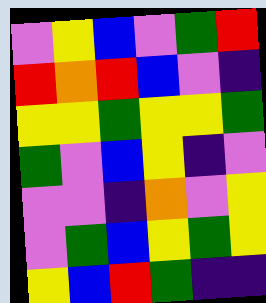[["violet", "yellow", "blue", "violet", "green", "red"], ["red", "orange", "red", "blue", "violet", "indigo"], ["yellow", "yellow", "green", "yellow", "yellow", "green"], ["green", "violet", "blue", "yellow", "indigo", "violet"], ["violet", "violet", "indigo", "orange", "violet", "yellow"], ["violet", "green", "blue", "yellow", "green", "yellow"], ["yellow", "blue", "red", "green", "indigo", "indigo"]]